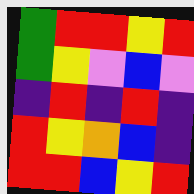[["green", "red", "red", "yellow", "red"], ["green", "yellow", "violet", "blue", "violet"], ["indigo", "red", "indigo", "red", "indigo"], ["red", "yellow", "orange", "blue", "indigo"], ["red", "red", "blue", "yellow", "red"]]